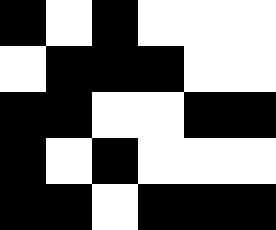[["black", "white", "black", "white", "white", "white"], ["white", "black", "black", "black", "white", "white"], ["black", "black", "white", "white", "black", "black"], ["black", "white", "black", "white", "white", "white"], ["black", "black", "white", "black", "black", "black"]]